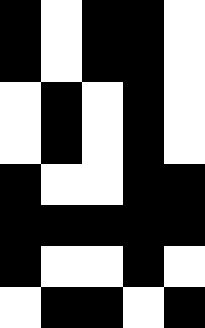[["black", "white", "black", "black", "white"], ["black", "white", "black", "black", "white"], ["white", "black", "white", "black", "white"], ["white", "black", "white", "black", "white"], ["black", "white", "white", "black", "black"], ["black", "black", "black", "black", "black"], ["black", "white", "white", "black", "white"], ["white", "black", "black", "white", "black"]]